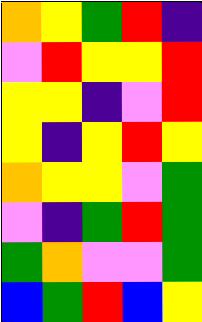[["orange", "yellow", "green", "red", "indigo"], ["violet", "red", "yellow", "yellow", "red"], ["yellow", "yellow", "indigo", "violet", "red"], ["yellow", "indigo", "yellow", "red", "yellow"], ["orange", "yellow", "yellow", "violet", "green"], ["violet", "indigo", "green", "red", "green"], ["green", "orange", "violet", "violet", "green"], ["blue", "green", "red", "blue", "yellow"]]